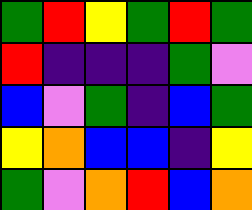[["green", "red", "yellow", "green", "red", "green"], ["red", "indigo", "indigo", "indigo", "green", "violet"], ["blue", "violet", "green", "indigo", "blue", "green"], ["yellow", "orange", "blue", "blue", "indigo", "yellow"], ["green", "violet", "orange", "red", "blue", "orange"]]